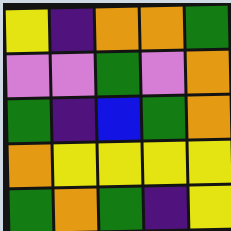[["yellow", "indigo", "orange", "orange", "green"], ["violet", "violet", "green", "violet", "orange"], ["green", "indigo", "blue", "green", "orange"], ["orange", "yellow", "yellow", "yellow", "yellow"], ["green", "orange", "green", "indigo", "yellow"]]